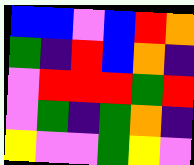[["blue", "blue", "violet", "blue", "red", "orange"], ["green", "indigo", "red", "blue", "orange", "indigo"], ["violet", "red", "red", "red", "green", "red"], ["violet", "green", "indigo", "green", "orange", "indigo"], ["yellow", "violet", "violet", "green", "yellow", "violet"]]